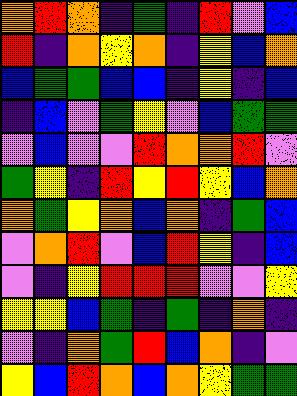[["orange", "red", "orange", "indigo", "green", "indigo", "red", "violet", "blue"], ["red", "indigo", "orange", "yellow", "orange", "indigo", "yellow", "blue", "orange"], ["blue", "green", "green", "blue", "blue", "indigo", "yellow", "indigo", "blue"], ["indigo", "blue", "violet", "green", "yellow", "violet", "blue", "green", "green"], ["violet", "blue", "violet", "violet", "red", "orange", "orange", "red", "violet"], ["green", "yellow", "indigo", "red", "yellow", "red", "yellow", "blue", "orange"], ["orange", "green", "yellow", "orange", "blue", "orange", "indigo", "green", "blue"], ["violet", "orange", "red", "violet", "blue", "red", "yellow", "indigo", "blue"], ["violet", "indigo", "yellow", "red", "red", "red", "violet", "violet", "yellow"], ["yellow", "yellow", "blue", "green", "indigo", "green", "indigo", "orange", "indigo"], ["violet", "indigo", "orange", "green", "red", "blue", "orange", "indigo", "violet"], ["yellow", "blue", "red", "orange", "blue", "orange", "yellow", "green", "green"]]